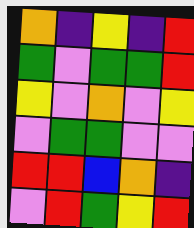[["orange", "indigo", "yellow", "indigo", "red"], ["green", "violet", "green", "green", "red"], ["yellow", "violet", "orange", "violet", "yellow"], ["violet", "green", "green", "violet", "violet"], ["red", "red", "blue", "orange", "indigo"], ["violet", "red", "green", "yellow", "red"]]